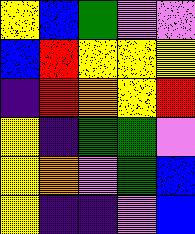[["yellow", "blue", "green", "violet", "violet"], ["blue", "red", "yellow", "yellow", "yellow"], ["indigo", "red", "orange", "yellow", "red"], ["yellow", "indigo", "green", "green", "violet"], ["yellow", "orange", "violet", "green", "blue"], ["yellow", "indigo", "indigo", "violet", "blue"]]